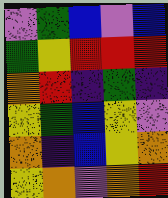[["violet", "green", "blue", "violet", "blue"], ["green", "yellow", "red", "red", "red"], ["orange", "red", "indigo", "green", "indigo"], ["yellow", "green", "blue", "yellow", "violet"], ["orange", "indigo", "blue", "yellow", "orange"], ["yellow", "orange", "violet", "orange", "red"]]